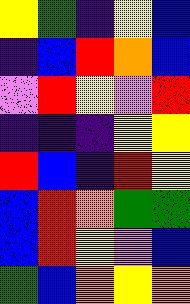[["yellow", "green", "indigo", "yellow", "blue"], ["indigo", "blue", "red", "orange", "blue"], ["violet", "red", "yellow", "violet", "red"], ["indigo", "indigo", "indigo", "yellow", "yellow"], ["red", "blue", "indigo", "red", "yellow"], ["blue", "red", "orange", "green", "green"], ["blue", "red", "yellow", "violet", "blue"], ["green", "blue", "orange", "yellow", "orange"]]